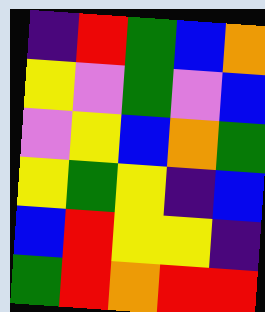[["indigo", "red", "green", "blue", "orange"], ["yellow", "violet", "green", "violet", "blue"], ["violet", "yellow", "blue", "orange", "green"], ["yellow", "green", "yellow", "indigo", "blue"], ["blue", "red", "yellow", "yellow", "indigo"], ["green", "red", "orange", "red", "red"]]